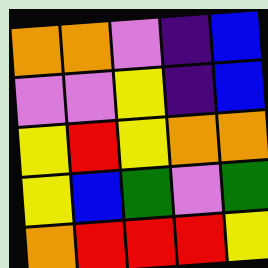[["orange", "orange", "violet", "indigo", "blue"], ["violet", "violet", "yellow", "indigo", "blue"], ["yellow", "red", "yellow", "orange", "orange"], ["yellow", "blue", "green", "violet", "green"], ["orange", "red", "red", "red", "yellow"]]